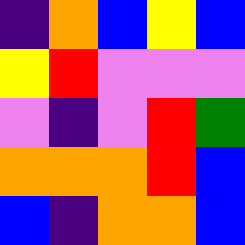[["indigo", "orange", "blue", "yellow", "blue"], ["yellow", "red", "violet", "violet", "violet"], ["violet", "indigo", "violet", "red", "green"], ["orange", "orange", "orange", "red", "blue"], ["blue", "indigo", "orange", "orange", "blue"]]